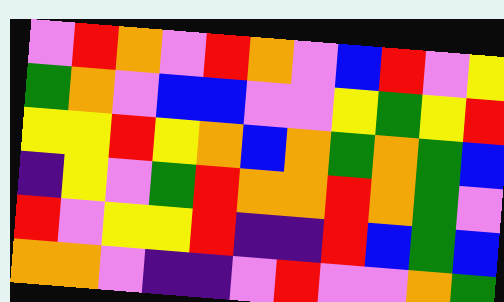[["violet", "red", "orange", "violet", "red", "orange", "violet", "blue", "red", "violet", "yellow"], ["green", "orange", "violet", "blue", "blue", "violet", "violet", "yellow", "green", "yellow", "red"], ["yellow", "yellow", "red", "yellow", "orange", "blue", "orange", "green", "orange", "green", "blue"], ["indigo", "yellow", "violet", "green", "red", "orange", "orange", "red", "orange", "green", "violet"], ["red", "violet", "yellow", "yellow", "red", "indigo", "indigo", "red", "blue", "green", "blue"], ["orange", "orange", "violet", "indigo", "indigo", "violet", "red", "violet", "violet", "orange", "green"]]